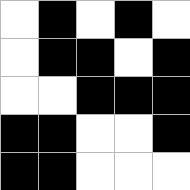[["white", "black", "white", "black", "white"], ["white", "black", "black", "white", "black"], ["white", "white", "black", "black", "black"], ["black", "black", "white", "white", "black"], ["black", "black", "white", "white", "white"]]